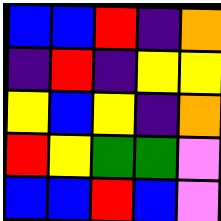[["blue", "blue", "red", "indigo", "orange"], ["indigo", "red", "indigo", "yellow", "yellow"], ["yellow", "blue", "yellow", "indigo", "orange"], ["red", "yellow", "green", "green", "violet"], ["blue", "blue", "red", "blue", "violet"]]